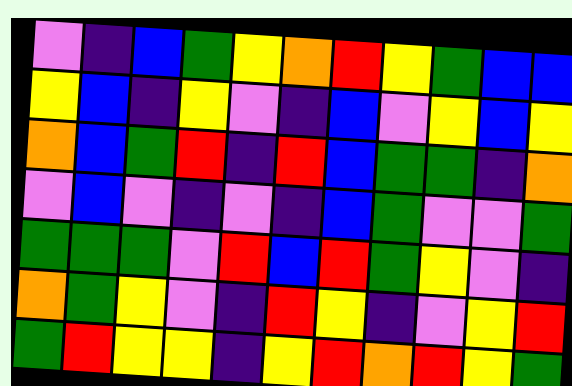[["violet", "indigo", "blue", "green", "yellow", "orange", "red", "yellow", "green", "blue", "blue"], ["yellow", "blue", "indigo", "yellow", "violet", "indigo", "blue", "violet", "yellow", "blue", "yellow"], ["orange", "blue", "green", "red", "indigo", "red", "blue", "green", "green", "indigo", "orange"], ["violet", "blue", "violet", "indigo", "violet", "indigo", "blue", "green", "violet", "violet", "green"], ["green", "green", "green", "violet", "red", "blue", "red", "green", "yellow", "violet", "indigo"], ["orange", "green", "yellow", "violet", "indigo", "red", "yellow", "indigo", "violet", "yellow", "red"], ["green", "red", "yellow", "yellow", "indigo", "yellow", "red", "orange", "red", "yellow", "green"]]